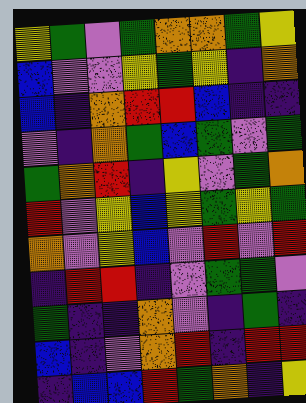[["yellow", "green", "violet", "green", "orange", "orange", "green", "yellow"], ["blue", "violet", "violet", "yellow", "green", "yellow", "indigo", "orange"], ["blue", "indigo", "orange", "red", "red", "blue", "indigo", "indigo"], ["violet", "indigo", "orange", "green", "blue", "green", "violet", "green"], ["green", "orange", "red", "indigo", "yellow", "violet", "green", "orange"], ["red", "violet", "yellow", "blue", "yellow", "green", "yellow", "green"], ["orange", "violet", "yellow", "blue", "violet", "red", "violet", "red"], ["indigo", "red", "red", "indigo", "violet", "green", "green", "violet"], ["green", "indigo", "indigo", "orange", "violet", "indigo", "green", "indigo"], ["blue", "indigo", "violet", "orange", "red", "indigo", "red", "red"], ["indigo", "blue", "blue", "red", "green", "orange", "indigo", "yellow"]]